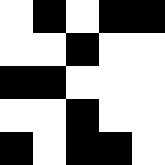[["white", "black", "white", "black", "black"], ["white", "white", "black", "white", "white"], ["black", "black", "white", "white", "white"], ["white", "white", "black", "white", "white"], ["black", "white", "black", "black", "white"]]